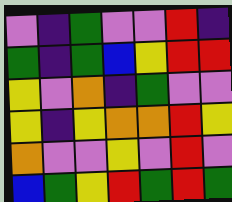[["violet", "indigo", "green", "violet", "violet", "red", "indigo"], ["green", "indigo", "green", "blue", "yellow", "red", "red"], ["yellow", "violet", "orange", "indigo", "green", "violet", "violet"], ["yellow", "indigo", "yellow", "orange", "orange", "red", "yellow"], ["orange", "violet", "violet", "yellow", "violet", "red", "violet"], ["blue", "green", "yellow", "red", "green", "red", "green"]]